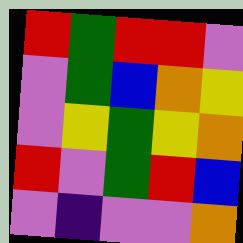[["red", "green", "red", "red", "violet"], ["violet", "green", "blue", "orange", "yellow"], ["violet", "yellow", "green", "yellow", "orange"], ["red", "violet", "green", "red", "blue"], ["violet", "indigo", "violet", "violet", "orange"]]